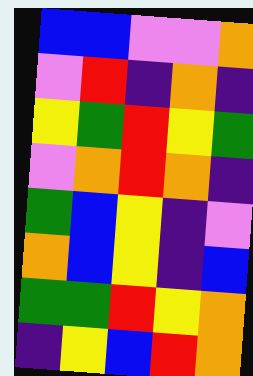[["blue", "blue", "violet", "violet", "orange"], ["violet", "red", "indigo", "orange", "indigo"], ["yellow", "green", "red", "yellow", "green"], ["violet", "orange", "red", "orange", "indigo"], ["green", "blue", "yellow", "indigo", "violet"], ["orange", "blue", "yellow", "indigo", "blue"], ["green", "green", "red", "yellow", "orange"], ["indigo", "yellow", "blue", "red", "orange"]]